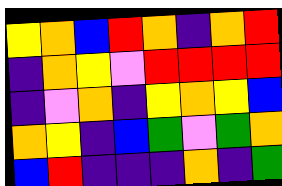[["yellow", "orange", "blue", "red", "orange", "indigo", "orange", "red"], ["indigo", "orange", "yellow", "violet", "red", "red", "red", "red"], ["indigo", "violet", "orange", "indigo", "yellow", "orange", "yellow", "blue"], ["orange", "yellow", "indigo", "blue", "green", "violet", "green", "orange"], ["blue", "red", "indigo", "indigo", "indigo", "orange", "indigo", "green"]]